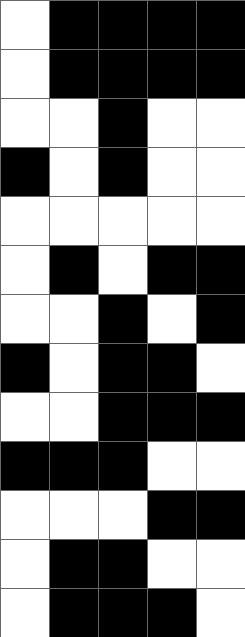[["white", "black", "black", "black", "black"], ["white", "black", "black", "black", "black"], ["white", "white", "black", "white", "white"], ["black", "white", "black", "white", "white"], ["white", "white", "white", "white", "white"], ["white", "black", "white", "black", "black"], ["white", "white", "black", "white", "black"], ["black", "white", "black", "black", "white"], ["white", "white", "black", "black", "black"], ["black", "black", "black", "white", "white"], ["white", "white", "white", "black", "black"], ["white", "black", "black", "white", "white"], ["white", "black", "black", "black", "white"]]